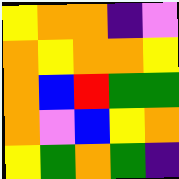[["yellow", "orange", "orange", "indigo", "violet"], ["orange", "yellow", "orange", "orange", "yellow"], ["orange", "blue", "red", "green", "green"], ["orange", "violet", "blue", "yellow", "orange"], ["yellow", "green", "orange", "green", "indigo"]]